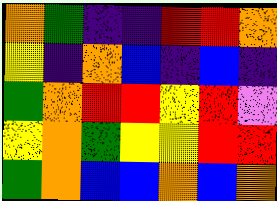[["orange", "green", "indigo", "indigo", "red", "red", "orange"], ["yellow", "indigo", "orange", "blue", "indigo", "blue", "indigo"], ["green", "orange", "red", "red", "yellow", "red", "violet"], ["yellow", "orange", "green", "yellow", "yellow", "red", "red"], ["green", "orange", "blue", "blue", "orange", "blue", "orange"]]